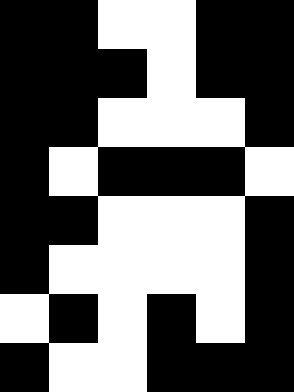[["black", "black", "white", "white", "black", "black"], ["black", "black", "black", "white", "black", "black"], ["black", "black", "white", "white", "white", "black"], ["black", "white", "black", "black", "black", "white"], ["black", "black", "white", "white", "white", "black"], ["black", "white", "white", "white", "white", "black"], ["white", "black", "white", "black", "white", "black"], ["black", "white", "white", "black", "black", "black"]]